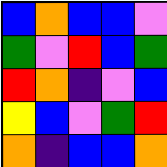[["blue", "orange", "blue", "blue", "violet"], ["green", "violet", "red", "blue", "green"], ["red", "orange", "indigo", "violet", "blue"], ["yellow", "blue", "violet", "green", "red"], ["orange", "indigo", "blue", "blue", "orange"]]